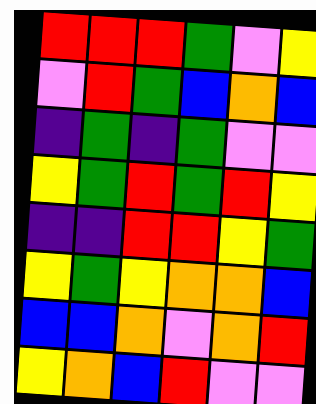[["red", "red", "red", "green", "violet", "yellow"], ["violet", "red", "green", "blue", "orange", "blue"], ["indigo", "green", "indigo", "green", "violet", "violet"], ["yellow", "green", "red", "green", "red", "yellow"], ["indigo", "indigo", "red", "red", "yellow", "green"], ["yellow", "green", "yellow", "orange", "orange", "blue"], ["blue", "blue", "orange", "violet", "orange", "red"], ["yellow", "orange", "blue", "red", "violet", "violet"]]